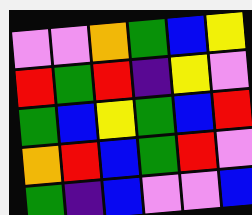[["violet", "violet", "orange", "green", "blue", "yellow"], ["red", "green", "red", "indigo", "yellow", "violet"], ["green", "blue", "yellow", "green", "blue", "red"], ["orange", "red", "blue", "green", "red", "violet"], ["green", "indigo", "blue", "violet", "violet", "blue"]]